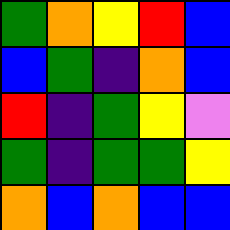[["green", "orange", "yellow", "red", "blue"], ["blue", "green", "indigo", "orange", "blue"], ["red", "indigo", "green", "yellow", "violet"], ["green", "indigo", "green", "green", "yellow"], ["orange", "blue", "orange", "blue", "blue"]]